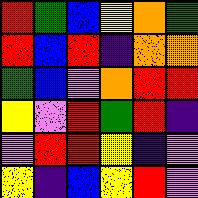[["red", "green", "blue", "yellow", "orange", "green"], ["red", "blue", "red", "indigo", "orange", "orange"], ["green", "blue", "violet", "orange", "red", "red"], ["yellow", "violet", "red", "green", "red", "indigo"], ["violet", "red", "red", "yellow", "indigo", "violet"], ["yellow", "indigo", "blue", "yellow", "red", "violet"]]